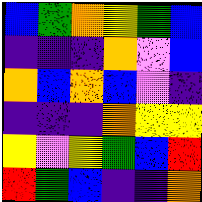[["blue", "green", "orange", "yellow", "green", "blue"], ["indigo", "indigo", "indigo", "orange", "violet", "blue"], ["orange", "blue", "orange", "blue", "violet", "indigo"], ["indigo", "indigo", "indigo", "orange", "yellow", "yellow"], ["yellow", "violet", "yellow", "green", "blue", "red"], ["red", "green", "blue", "indigo", "indigo", "orange"]]